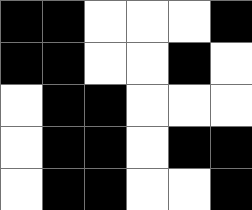[["black", "black", "white", "white", "white", "black"], ["black", "black", "white", "white", "black", "white"], ["white", "black", "black", "white", "white", "white"], ["white", "black", "black", "white", "black", "black"], ["white", "black", "black", "white", "white", "black"]]